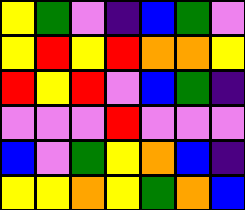[["yellow", "green", "violet", "indigo", "blue", "green", "violet"], ["yellow", "red", "yellow", "red", "orange", "orange", "yellow"], ["red", "yellow", "red", "violet", "blue", "green", "indigo"], ["violet", "violet", "violet", "red", "violet", "violet", "violet"], ["blue", "violet", "green", "yellow", "orange", "blue", "indigo"], ["yellow", "yellow", "orange", "yellow", "green", "orange", "blue"]]